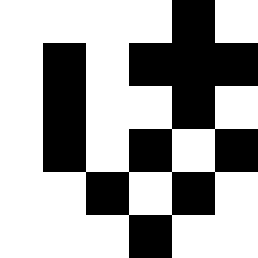[["white", "white", "white", "white", "black", "white"], ["white", "black", "white", "black", "black", "black"], ["white", "black", "white", "white", "black", "white"], ["white", "black", "white", "black", "white", "black"], ["white", "white", "black", "white", "black", "white"], ["white", "white", "white", "black", "white", "white"]]